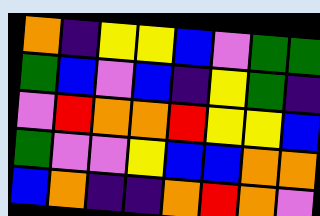[["orange", "indigo", "yellow", "yellow", "blue", "violet", "green", "green"], ["green", "blue", "violet", "blue", "indigo", "yellow", "green", "indigo"], ["violet", "red", "orange", "orange", "red", "yellow", "yellow", "blue"], ["green", "violet", "violet", "yellow", "blue", "blue", "orange", "orange"], ["blue", "orange", "indigo", "indigo", "orange", "red", "orange", "violet"]]